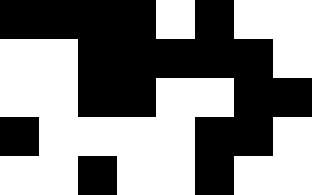[["black", "black", "black", "black", "white", "black", "white", "white"], ["white", "white", "black", "black", "black", "black", "black", "white"], ["white", "white", "black", "black", "white", "white", "black", "black"], ["black", "white", "white", "white", "white", "black", "black", "white"], ["white", "white", "black", "white", "white", "black", "white", "white"]]